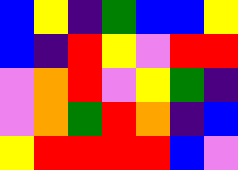[["blue", "yellow", "indigo", "green", "blue", "blue", "yellow"], ["blue", "indigo", "red", "yellow", "violet", "red", "red"], ["violet", "orange", "red", "violet", "yellow", "green", "indigo"], ["violet", "orange", "green", "red", "orange", "indigo", "blue"], ["yellow", "red", "red", "red", "red", "blue", "violet"]]